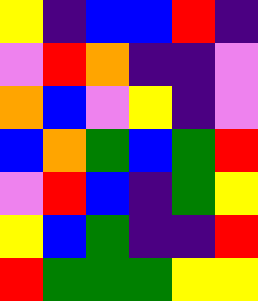[["yellow", "indigo", "blue", "blue", "red", "indigo"], ["violet", "red", "orange", "indigo", "indigo", "violet"], ["orange", "blue", "violet", "yellow", "indigo", "violet"], ["blue", "orange", "green", "blue", "green", "red"], ["violet", "red", "blue", "indigo", "green", "yellow"], ["yellow", "blue", "green", "indigo", "indigo", "red"], ["red", "green", "green", "green", "yellow", "yellow"]]